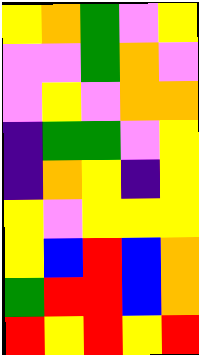[["yellow", "orange", "green", "violet", "yellow"], ["violet", "violet", "green", "orange", "violet"], ["violet", "yellow", "violet", "orange", "orange"], ["indigo", "green", "green", "violet", "yellow"], ["indigo", "orange", "yellow", "indigo", "yellow"], ["yellow", "violet", "yellow", "yellow", "yellow"], ["yellow", "blue", "red", "blue", "orange"], ["green", "red", "red", "blue", "orange"], ["red", "yellow", "red", "yellow", "red"]]